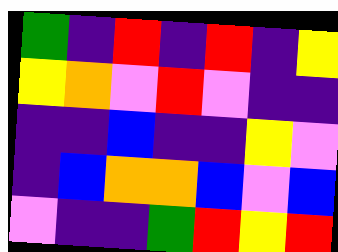[["green", "indigo", "red", "indigo", "red", "indigo", "yellow"], ["yellow", "orange", "violet", "red", "violet", "indigo", "indigo"], ["indigo", "indigo", "blue", "indigo", "indigo", "yellow", "violet"], ["indigo", "blue", "orange", "orange", "blue", "violet", "blue"], ["violet", "indigo", "indigo", "green", "red", "yellow", "red"]]